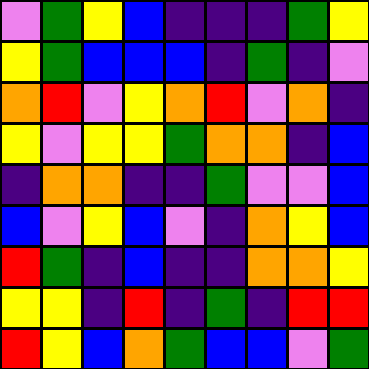[["violet", "green", "yellow", "blue", "indigo", "indigo", "indigo", "green", "yellow"], ["yellow", "green", "blue", "blue", "blue", "indigo", "green", "indigo", "violet"], ["orange", "red", "violet", "yellow", "orange", "red", "violet", "orange", "indigo"], ["yellow", "violet", "yellow", "yellow", "green", "orange", "orange", "indigo", "blue"], ["indigo", "orange", "orange", "indigo", "indigo", "green", "violet", "violet", "blue"], ["blue", "violet", "yellow", "blue", "violet", "indigo", "orange", "yellow", "blue"], ["red", "green", "indigo", "blue", "indigo", "indigo", "orange", "orange", "yellow"], ["yellow", "yellow", "indigo", "red", "indigo", "green", "indigo", "red", "red"], ["red", "yellow", "blue", "orange", "green", "blue", "blue", "violet", "green"]]